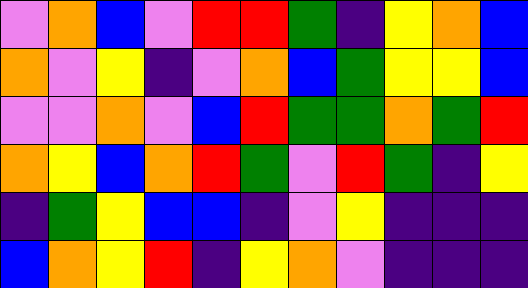[["violet", "orange", "blue", "violet", "red", "red", "green", "indigo", "yellow", "orange", "blue"], ["orange", "violet", "yellow", "indigo", "violet", "orange", "blue", "green", "yellow", "yellow", "blue"], ["violet", "violet", "orange", "violet", "blue", "red", "green", "green", "orange", "green", "red"], ["orange", "yellow", "blue", "orange", "red", "green", "violet", "red", "green", "indigo", "yellow"], ["indigo", "green", "yellow", "blue", "blue", "indigo", "violet", "yellow", "indigo", "indigo", "indigo"], ["blue", "orange", "yellow", "red", "indigo", "yellow", "orange", "violet", "indigo", "indigo", "indigo"]]